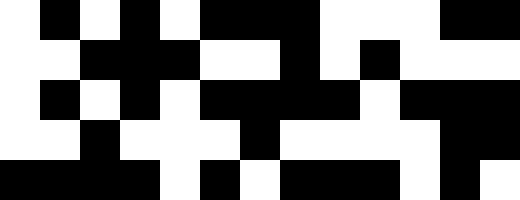[["white", "black", "white", "black", "white", "black", "black", "black", "white", "white", "white", "black", "black"], ["white", "white", "black", "black", "black", "white", "white", "black", "white", "black", "white", "white", "white"], ["white", "black", "white", "black", "white", "black", "black", "black", "black", "white", "black", "black", "black"], ["white", "white", "black", "white", "white", "white", "black", "white", "white", "white", "white", "black", "black"], ["black", "black", "black", "black", "white", "black", "white", "black", "black", "black", "white", "black", "white"]]